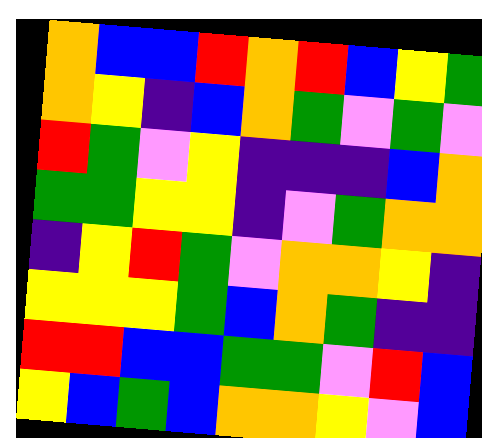[["orange", "blue", "blue", "red", "orange", "red", "blue", "yellow", "green"], ["orange", "yellow", "indigo", "blue", "orange", "green", "violet", "green", "violet"], ["red", "green", "violet", "yellow", "indigo", "indigo", "indigo", "blue", "orange"], ["green", "green", "yellow", "yellow", "indigo", "violet", "green", "orange", "orange"], ["indigo", "yellow", "red", "green", "violet", "orange", "orange", "yellow", "indigo"], ["yellow", "yellow", "yellow", "green", "blue", "orange", "green", "indigo", "indigo"], ["red", "red", "blue", "blue", "green", "green", "violet", "red", "blue"], ["yellow", "blue", "green", "blue", "orange", "orange", "yellow", "violet", "blue"]]